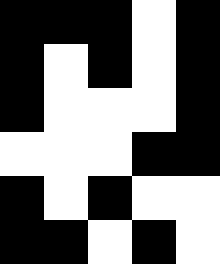[["black", "black", "black", "white", "black"], ["black", "white", "black", "white", "black"], ["black", "white", "white", "white", "black"], ["white", "white", "white", "black", "black"], ["black", "white", "black", "white", "white"], ["black", "black", "white", "black", "white"]]